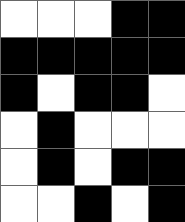[["white", "white", "white", "black", "black"], ["black", "black", "black", "black", "black"], ["black", "white", "black", "black", "white"], ["white", "black", "white", "white", "white"], ["white", "black", "white", "black", "black"], ["white", "white", "black", "white", "black"]]